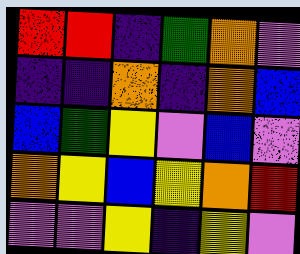[["red", "red", "indigo", "green", "orange", "violet"], ["indigo", "indigo", "orange", "indigo", "orange", "blue"], ["blue", "green", "yellow", "violet", "blue", "violet"], ["orange", "yellow", "blue", "yellow", "orange", "red"], ["violet", "violet", "yellow", "indigo", "yellow", "violet"]]